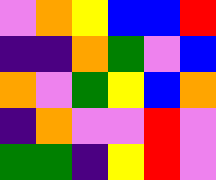[["violet", "orange", "yellow", "blue", "blue", "red"], ["indigo", "indigo", "orange", "green", "violet", "blue"], ["orange", "violet", "green", "yellow", "blue", "orange"], ["indigo", "orange", "violet", "violet", "red", "violet"], ["green", "green", "indigo", "yellow", "red", "violet"]]